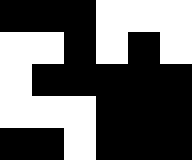[["black", "black", "black", "white", "white", "white"], ["white", "white", "black", "white", "black", "white"], ["white", "black", "black", "black", "black", "black"], ["white", "white", "white", "black", "black", "black"], ["black", "black", "white", "black", "black", "black"]]